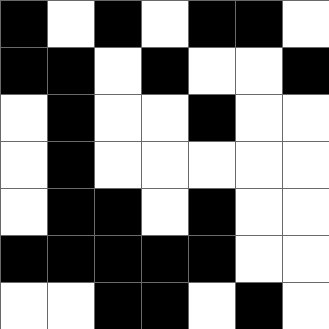[["black", "white", "black", "white", "black", "black", "white"], ["black", "black", "white", "black", "white", "white", "black"], ["white", "black", "white", "white", "black", "white", "white"], ["white", "black", "white", "white", "white", "white", "white"], ["white", "black", "black", "white", "black", "white", "white"], ["black", "black", "black", "black", "black", "white", "white"], ["white", "white", "black", "black", "white", "black", "white"]]